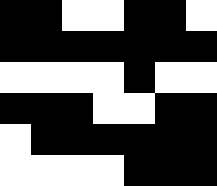[["black", "black", "white", "white", "black", "black", "white"], ["black", "black", "black", "black", "black", "black", "black"], ["white", "white", "white", "white", "black", "white", "white"], ["black", "black", "black", "white", "white", "black", "black"], ["white", "black", "black", "black", "black", "black", "black"], ["white", "white", "white", "white", "black", "black", "black"]]